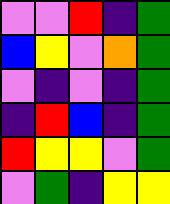[["violet", "violet", "red", "indigo", "green"], ["blue", "yellow", "violet", "orange", "green"], ["violet", "indigo", "violet", "indigo", "green"], ["indigo", "red", "blue", "indigo", "green"], ["red", "yellow", "yellow", "violet", "green"], ["violet", "green", "indigo", "yellow", "yellow"]]